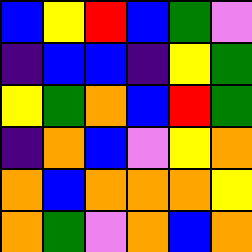[["blue", "yellow", "red", "blue", "green", "violet"], ["indigo", "blue", "blue", "indigo", "yellow", "green"], ["yellow", "green", "orange", "blue", "red", "green"], ["indigo", "orange", "blue", "violet", "yellow", "orange"], ["orange", "blue", "orange", "orange", "orange", "yellow"], ["orange", "green", "violet", "orange", "blue", "orange"]]